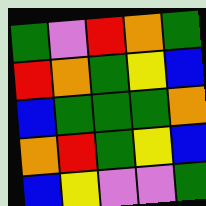[["green", "violet", "red", "orange", "green"], ["red", "orange", "green", "yellow", "blue"], ["blue", "green", "green", "green", "orange"], ["orange", "red", "green", "yellow", "blue"], ["blue", "yellow", "violet", "violet", "green"]]